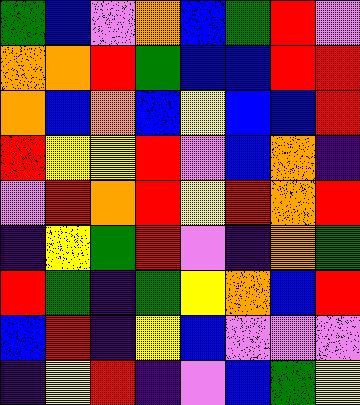[["green", "blue", "violet", "orange", "blue", "green", "red", "violet"], ["orange", "orange", "red", "green", "blue", "blue", "red", "red"], ["orange", "blue", "orange", "blue", "yellow", "blue", "blue", "red"], ["red", "yellow", "yellow", "red", "violet", "blue", "orange", "indigo"], ["violet", "red", "orange", "red", "yellow", "red", "orange", "red"], ["indigo", "yellow", "green", "red", "violet", "indigo", "orange", "green"], ["red", "green", "indigo", "green", "yellow", "orange", "blue", "red"], ["blue", "red", "indigo", "yellow", "blue", "violet", "violet", "violet"], ["indigo", "yellow", "red", "indigo", "violet", "blue", "green", "yellow"]]